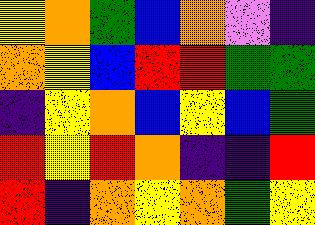[["yellow", "orange", "green", "blue", "orange", "violet", "indigo"], ["orange", "yellow", "blue", "red", "red", "green", "green"], ["indigo", "yellow", "orange", "blue", "yellow", "blue", "green"], ["red", "yellow", "red", "orange", "indigo", "indigo", "red"], ["red", "indigo", "orange", "yellow", "orange", "green", "yellow"]]